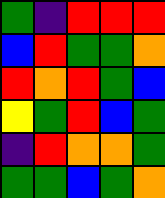[["green", "indigo", "red", "red", "red"], ["blue", "red", "green", "green", "orange"], ["red", "orange", "red", "green", "blue"], ["yellow", "green", "red", "blue", "green"], ["indigo", "red", "orange", "orange", "green"], ["green", "green", "blue", "green", "orange"]]